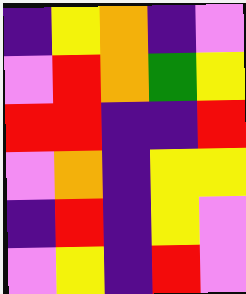[["indigo", "yellow", "orange", "indigo", "violet"], ["violet", "red", "orange", "green", "yellow"], ["red", "red", "indigo", "indigo", "red"], ["violet", "orange", "indigo", "yellow", "yellow"], ["indigo", "red", "indigo", "yellow", "violet"], ["violet", "yellow", "indigo", "red", "violet"]]